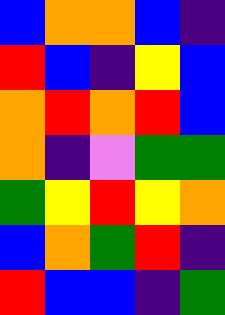[["blue", "orange", "orange", "blue", "indigo"], ["red", "blue", "indigo", "yellow", "blue"], ["orange", "red", "orange", "red", "blue"], ["orange", "indigo", "violet", "green", "green"], ["green", "yellow", "red", "yellow", "orange"], ["blue", "orange", "green", "red", "indigo"], ["red", "blue", "blue", "indigo", "green"]]